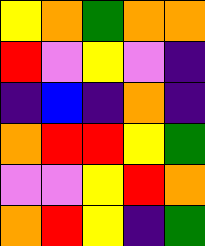[["yellow", "orange", "green", "orange", "orange"], ["red", "violet", "yellow", "violet", "indigo"], ["indigo", "blue", "indigo", "orange", "indigo"], ["orange", "red", "red", "yellow", "green"], ["violet", "violet", "yellow", "red", "orange"], ["orange", "red", "yellow", "indigo", "green"]]